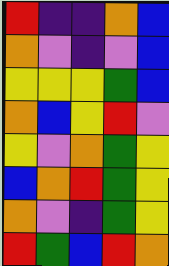[["red", "indigo", "indigo", "orange", "blue"], ["orange", "violet", "indigo", "violet", "blue"], ["yellow", "yellow", "yellow", "green", "blue"], ["orange", "blue", "yellow", "red", "violet"], ["yellow", "violet", "orange", "green", "yellow"], ["blue", "orange", "red", "green", "yellow"], ["orange", "violet", "indigo", "green", "yellow"], ["red", "green", "blue", "red", "orange"]]